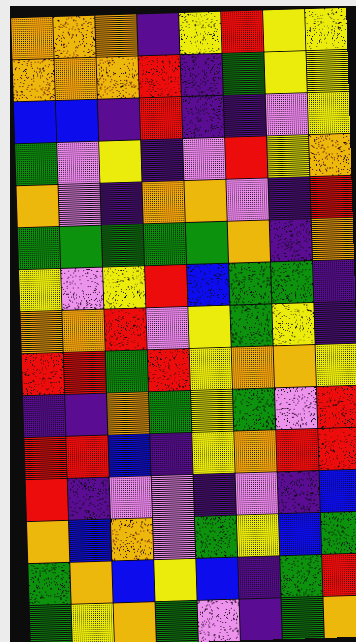[["orange", "orange", "orange", "indigo", "yellow", "red", "yellow", "yellow"], ["orange", "orange", "orange", "red", "indigo", "green", "yellow", "yellow"], ["blue", "blue", "indigo", "red", "indigo", "indigo", "violet", "yellow"], ["green", "violet", "yellow", "indigo", "violet", "red", "yellow", "orange"], ["orange", "violet", "indigo", "orange", "orange", "violet", "indigo", "red"], ["green", "green", "green", "green", "green", "orange", "indigo", "orange"], ["yellow", "violet", "yellow", "red", "blue", "green", "green", "indigo"], ["orange", "orange", "red", "violet", "yellow", "green", "yellow", "indigo"], ["red", "red", "green", "red", "yellow", "orange", "orange", "yellow"], ["indigo", "indigo", "orange", "green", "yellow", "green", "violet", "red"], ["red", "red", "blue", "indigo", "yellow", "orange", "red", "red"], ["red", "indigo", "violet", "violet", "indigo", "violet", "indigo", "blue"], ["orange", "blue", "orange", "violet", "green", "yellow", "blue", "green"], ["green", "orange", "blue", "yellow", "blue", "indigo", "green", "red"], ["green", "yellow", "orange", "green", "violet", "indigo", "green", "orange"]]